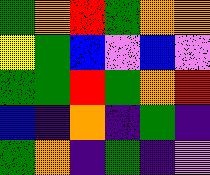[["green", "orange", "red", "green", "orange", "orange"], ["yellow", "green", "blue", "violet", "blue", "violet"], ["green", "green", "red", "green", "orange", "red"], ["blue", "indigo", "orange", "indigo", "green", "indigo"], ["green", "orange", "indigo", "green", "indigo", "violet"]]